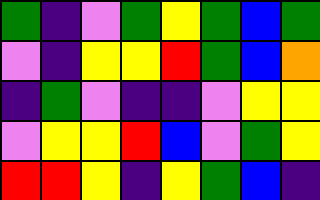[["green", "indigo", "violet", "green", "yellow", "green", "blue", "green"], ["violet", "indigo", "yellow", "yellow", "red", "green", "blue", "orange"], ["indigo", "green", "violet", "indigo", "indigo", "violet", "yellow", "yellow"], ["violet", "yellow", "yellow", "red", "blue", "violet", "green", "yellow"], ["red", "red", "yellow", "indigo", "yellow", "green", "blue", "indigo"]]